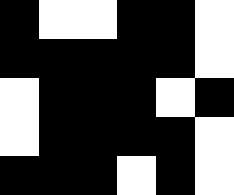[["black", "white", "white", "black", "black", "white"], ["black", "black", "black", "black", "black", "white"], ["white", "black", "black", "black", "white", "black"], ["white", "black", "black", "black", "black", "white"], ["black", "black", "black", "white", "black", "white"]]